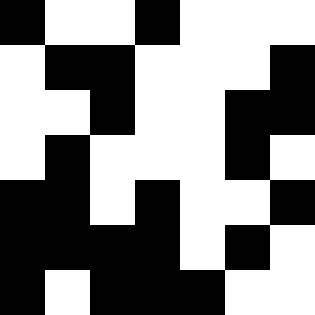[["black", "white", "white", "black", "white", "white", "white"], ["white", "black", "black", "white", "white", "white", "black"], ["white", "white", "black", "white", "white", "black", "black"], ["white", "black", "white", "white", "white", "black", "white"], ["black", "black", "white", "black", "white", "white", "black"], ["black", "black", "black", "black", "white", "black", "white"], ["black", "white", "black", "black", "black", "white", "white"]]